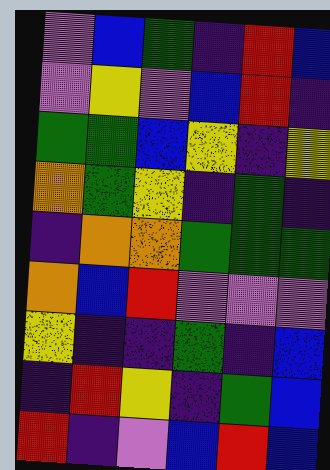[["violet", "blue", "green", "indigo", "red", "blue"], ["violet", "yellow", "violet", "blue", "red", "indigo"], ["green", "green", "blue", "yellow", "indigo", "yellow"], ["orange", "green", "yellow", "indigo", "green", "indigo"], ["indigo", "orange", "orange", "green", "green", "green"], ["orange", "blue", "red", "violet", "violet", "violet"], ["yellow", "indigo", "indigo", "green", "indigo", "blue"], ["indigo", "red", "yellow", "indigo", "green", "blue"], ["red", "indigo", "violet", "blue", "red", "blue"]]